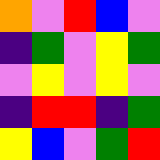[["orange", "violet", "red", "blue", "violet"], ["indigo", "green", "violet", "yellow", "green"], ["violet", "yellow", "violet", "yellow", "violet"], ["indigo", "red", "red", "indigo", "green"], ["yellow", "blue", "violet", "green", "red"]]